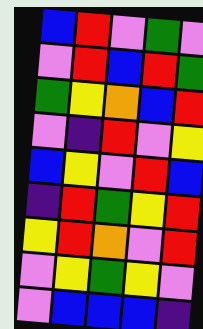[["blue", "red", "violet", "green", "violet"], ["violet", "red", "blue", "red", "green"], ["green", "yellow", "orange", "blue", "red"], ["violet", "indigo", "red", "violet", "yellow"], ["blue", "yellow", "violet", "red", "blue"], ["indigo", "red", "green", "yellow", "red"], ["yellow", "red", "orange", "violet", "red"], ["violet", "yellow", "green", "yellow", "violet"], ["violet", "blue", "blue", "blue", "indigo"]]